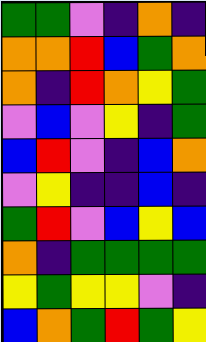[["green", "green", "violet", "indigo", "orange", "indigo"], ["orange", "orange", "red", "blue", "green", "orange"], ["orange", "indigo", "red", "orange", "yellow", "green"], ["violet", "blue", "violet", "yellow", "indigo", "green"], ["blue", "red", "violet", "indigo", "blue", "orange"], ["violet", "yellow", "indigo", "indigo", "blue", "indigo"], ["green", "red", "violet", "blue", "yellow", "blue"], ["orange", "indigo", "green", "green", "green", "green"], ["yellow", "green", "yellow", "yellow", "violet", "indigo"], ["blue", "orange", "green", "red", "green", "yellow"]]